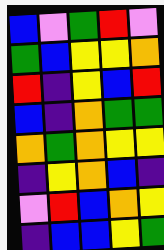[["blue", "violet", "green", "red", "violet"], ["green", "blue", "yellow", "yellow", "orange"], ["red", "indigo", "yellow", "blue", "red"], ["blue", "indigo", "orange", "green", "green"], ["orange", "green", "orange", "yellow", "yellow"], ["indigo", "yellow", "orange", "blue", "indigo"], ["violet", "red", "blue", "orange", "yellow"], ["indigo", "blue", "blue", "yellow", "green"]]